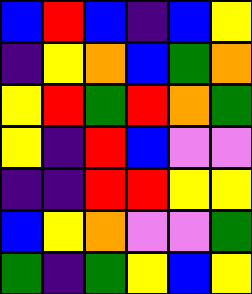[["blue", "red", "blue", "indigo", "blue", "yellow"], ["indigo", "yellow", "orange", "blue", "green", "orange"], ["yellow", "red", "green", "red", "orange", "green"], ["yellow", "indigo", "red", "blue", "violet", "violet"], ["indigo", "indigo", "red", "red", "yellow", "yellow"], ["blue", "yellow", "orange", "violet", "violet", "green"], ["green", "indigo", "green", "yellow", "blue", "yellow"]]